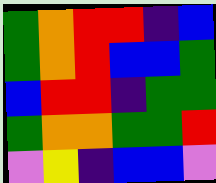[["green", "orange", "red", "red", "indigo", "blue"], ["green", "orange", "red", "blue", "blue", "green"], ["blue", "red", "red", "indigo", "green", "green"], ["green", "orange", "orange", "green", "green", "red"], ["violet", "yellow", "indigo", "blue", "blue", "violet"]]